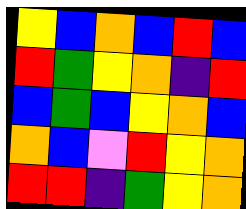[["yellow", "blue", "orange", "blue", "red", "blue"], ["red", "green", "yellow", "orange", "indigo", "red"], ["blue", "green", "blue", "yellow", "orange", "blue"], ["orange", "blue", "violet", "red", "yellow", "orange"], ["red", "red", "indigo", "green", "yellow", "orange"]]